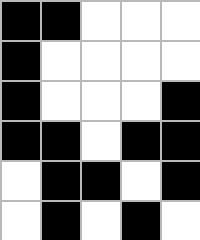[["black", "black", "white", "white", "white"], ["black", "white", "white", "white", "white"], ["black", "white", "white", "white", "black"], ["black", "black", "white", "black", "black"], ["white", "black", "black", "white", "black"], ["white", "black", "white", "black", "white"]]